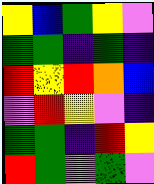[["yellow", "blue", "green", "yellow", "violet"], ["green", "green", "indigo", "green", "indigo"], ["red", "yellow", "red", "orange", "blue"], ["violet", "red", "yellow", "violet", "indigo"], ["green", "green", "indigo", "red", "yellow"], ["red", "green", "violet", "green", "violet"]]